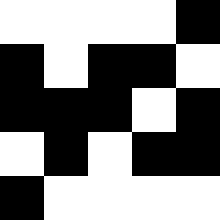[["white", "white", "white", "white", "black"], ["black", "white", "black", "black", "white"], ["black", "black", "black", "white", "black"], ["white", "black", "white", "black", "black"], ["black", "white", "white", "white", "white"]]